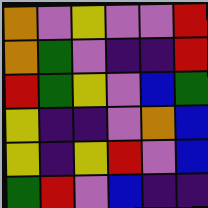[["orange", "violet", "yellow", "violet", "violet", "red"], ["orange", "green", "violet", "indigo", "indigo", "red"], ["red", "green", "yellow", "violet", "blue", "green"], ["yellow", "indigo", "indigo", "violet", "orange", "blue"], ["yellow", "indigo", "yellow", "red", "violet", "blue"], ["green", "red", "violet", "blue", "indigo", "indigo"]]